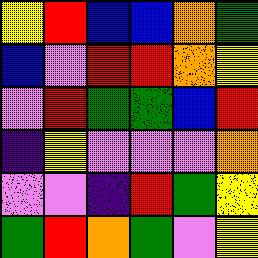[["yellow", "red", "blue", "blue", "orange", "green"], ["blue", "violet", "red", "red", "orange", "yellow"], ["violet", "red", "green", "green", "blue", "red"], ["indigo", "yellow", "violet", "violet", "violet", "orange"], ["violet", "violet", "indigo", "red", "green", "yellow"], ["green", "red", "orange", "green", "violet", "yellow"]]